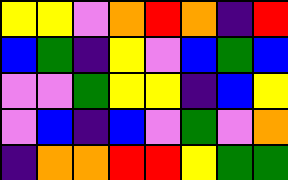[["yellow", "yellow", "violet", "orange", "red", "orange", "indigo", "red"], ["blue", "green", "indigo", "yellow", "violet", "blue", "green", "blue"], ["violet", "violet", "green", "yellow", "yellow", "indigo", "blue", "yellow"], ["violet", "blue", "indigo", "blue", "violet", "green", "violet", "orange"], ["indigo", "orange", "orange", "red", "red", "yellow", "green", "green"]]